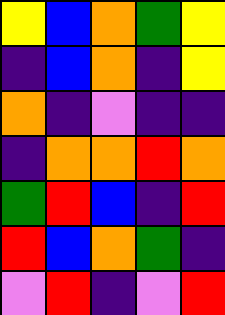[["yellow", "blue", "orange", "green", "yellow"], ["indigo", "blue", "orange", "indigo", "yellow"], ["orange", "indigo", "violet", "indigo", "indigo"], ["indigo", "orange", "orange", "red", "orange"], ["green", "red", "blue", "indigo", "red"], ["red", "blue", "orange", "green", "indigo"], ["violet", "red", "indigo", "violet", "red"]]